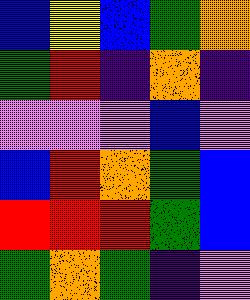[["blue", "yellow", "blue", "green", "orange"], ["green", "red", "indigo", "orange", "indigo"], ["violet", "violet", "violet", "blue", "violet"], ["blue", "red", "orange", "green", "blue"], ["red", "red", "red", "green", "blue"], ["green", "orange", "green", "indigo", "violet"]]